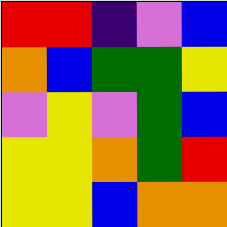[["red", "red", "indigo", "violet", "blue"], ["orange", "blue", "green", "green", "yellow"], ["violet", "yellow", "violet", "green", "blue"], ["yellow", "yellow", "orange", "green", "red"], ["yellow", "yellow", "blue", "orange", "orange"]]